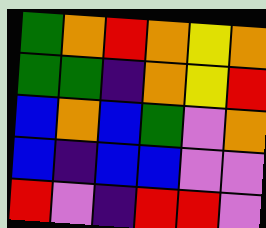[["green", "orange", "red", "orange", "yellow", "orange"], ["green", "green", "indigo", "orange", "yellow", "red"], ["blue", "orange", "blue", "green", "violet", "orange"], ["blue", "indigo", "blue", "blue", "violet", "violet"], ["red", "violet", "indigo", "red", "red", "violet"]]